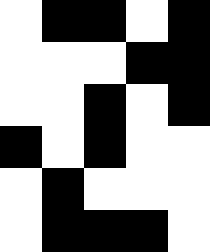[["white", "black", "black", "white", "black"], ["white", "white", "white", "black", "black"], ["white", "white", "black", "white", "black"], ["black", "white", "black", "white", "white"], ["white", "black", "white", "white", "white"], ["white", "black", "black", "black", "white"]]